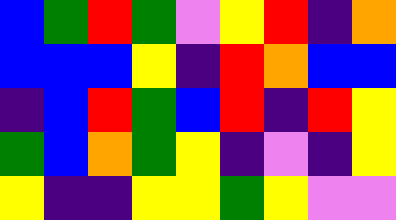[["blue", "green", "red", "green", "violet", "yellow", "red", "indigo", "orange"], ["blue", "blue", "blue", "yellow", "indigo", "red", "orange", "blue", "blue"], ["indigo", "blue", "red", "green", "blue", "red", "indigo", "red", "yellow"], ["green", "blue", "orange", "green", "yellow", "indigo", "violet", "indigo", "yellow"], ["yellow", "indigo", "indigo", "yellow", "yellow", "green", "yellow", "violet", "violet"]]